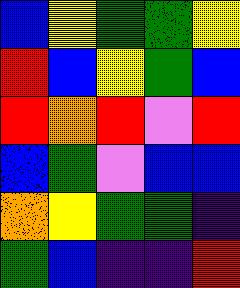[["blue", "yellow", "green", "green", "yellow"], ["red", "blue", "yellow", "green", "blue"], ["red", "orange", "red", "violet", "red"], ["blue", "green", "violet", "blue", "blue"], ["orange", "yellow", "green", "green", "indigo"], ["green", "blue", "indigo", "indigo", "red"]]